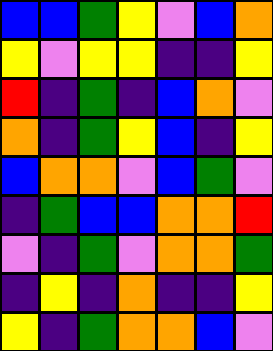[["blue", "blue", "green", "yellow", "violet", "blue", "orange"], ["yellow", "violet", "yellow", "yellow", "indigo", "indigo", "yellow"], ["red", "indigo", "green", "indigo", "blue", "orange", "violet"], ["orange", "indigo", "green", "yellow", "blue", "indigo", "yellow"], ["blue", "orange", "orange", "violet", "blue", "green", "violet"], ["indigo", "green", "blue", "blue", "orange", "orange", "red"], ["violet", "indigo", "green", "violet", "orange", "orange", "green"], ["indigo", "yellow", "indigo", "orange", "indigo", "indigo", "yellow"], ["yellow", "indigo", "green", "orange", "orange", "blue", "violet"]]